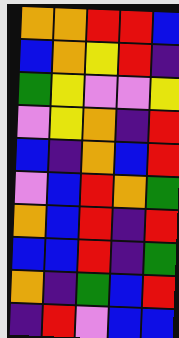[["orange", "orange", "red", "red", "blue"], ["blue", "orange", "yellow", "red", "indigo"], ["green", "yellow", "violet", "violet", "yellow"], ["violet", "yellow", "orange", "indigo", "red"], ["blue", "indigo", "orange", "blue", "red"], ["violet", "blue", "red", "orange", "green"], ["orange", "blue", "red", "indigo", "red"], ["blue", "blue", "red", "indigo", "green"], ["orange", "indigo", "green", "blue", "red"], ["indigo", "red", "violet", "blue", "blue"]]